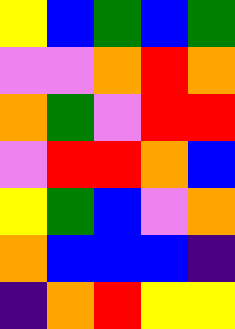[["yellow", "blue", "green", "blue", "green"], ["violet", "violet", "orange", "red", "orange"], ["orange", "green", "violet", "red", "red"], ["violet", "red", "red", "orange", "blue"], ["yellow", "green", "blue", "violet", "orange"], ["orange", "blue", "blue", "blue", "indigo"], ["indigo", "orange", "red", "yellow", "yellow"]]